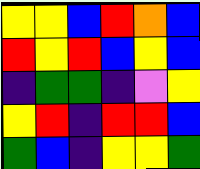[["yellow", "yellow", "blue", "red", "orange", "blue"], ["red", "yellow", "red", "blue", "yellow", "blue"], ["indigo", "green", "green", "indigo", "violet", "yellow"], ["yellow", "red", "indigo", "red", "red", "blue"], ["green", "blue", "indigo", "yellow", "yellow", "green"]]